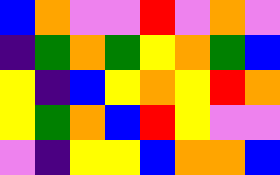[["blue", "orange", "violet", "violet", "red", "violet", "orange", "violet"], ["indigo", "green", "orange", "green", "yellow", "orange", "green", "blue"], ["yellow", "indigo", "blue", "yellow", "orange", "yellow", "red", "orange"], ["yellow", "green", "orange", "blue", "red", "yellow", "violet", "violet"], ["violet", "indigo", "yellow", "yellow", "blue", "orange", "orange", "blue"]]